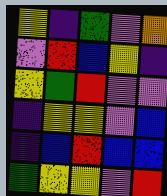[["yellow", "indigo", "green", "violet", "orange"], ["violet", "red", "blue", "yellow", "indigo"], ["yellow", "green", "red", "violet", "violet"], ["indigo", "yellow", "yellow", "violet", "blue"], ["indigo", "blue", "red", "blue", "blue"], ["green", "yellow", "yellow", "violet", "red"]]